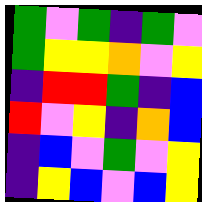[["green", "violet", "green", "indigo", "green", "violet"], ["green", "yellow", "yellow", "orange", "violet", "yellow"], ["indigo", "red", "red", "green", "indigo", "blue"], ["red", "violet", "yellow", "indigo", "orange", "blue"], ["indigo", "blue", "violet", "green", "violet", "yellow"], ["indigo", "yellow", "blue", "violet", "blue", "yellow"]]